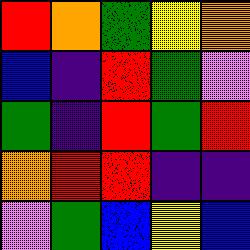[["red", "orange", "green", "yellow", "orange"], ["blue", "indigo", "red", "green", "violet"], ["green", "indigo", "red", "green", "red"], ["orange", "red", "red", "indigo", "indigo"], ["violet", "green", "blue", "yellow", "blue"]]